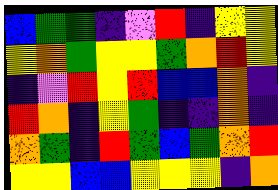[["blue", "green", "green", "indigo", "violet", "red", "indigo", "yellow", "yellow"], ["yellow", "orange", "green", "yellow", "yellow", "green", "orange", "red", "yellow"], ["indigo", "violet", "red", "yellow", "red", "blue", "blue", "orange", "indigo"], ["red", "orange", "indigo", "yellow", "green", "indigo", "indigo", "orange", "indigo"], ["orange", "green", "indigo", "red", "green", "blue", "green", "orange", "red"], ["yellow", "yellow", "blue", "blue", "yellow", "yellow", "yellow", "indigo", "orange"]]